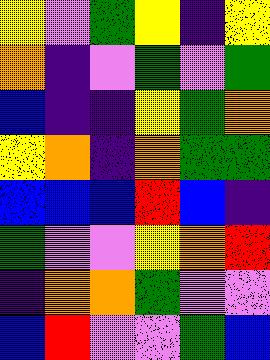[["yellow", "violet", "green", "yellow", "indigo", "yellow"], ["orange", "indigo", "violet", "green", "violet", "green"], ["blue", "indigo", "indigo", "yellow", "green", "orange"], ["yellow", "orange", "indigo", "orange", "green", "green"], ["blue", "blue", "blue", "red", "blue", "indigo"], ["green", "violet", "violet", "yellow", "orange", "red"], ["indigo", "orange", "orange", "green", "violet", "violet"], ["blue", "red", "violet", "violet", "green", "blue"]]